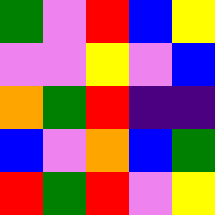[["green", "violet", "red", "blue", "yellow"], ["violet", "violet", "yellow", "violet", "blue"], ["orange", "green", "red", "indigo", "indigo"], ["blue", "violet", "orange", "blue", "green"], ["red", "green", "red", "violet", "yellow"]]